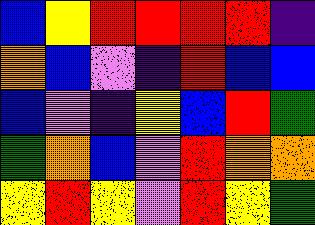[["blue", "yellow", "red", "red", "red", "red", "indigo"], ["orange", "blue", "violet", "indigo", "red", "blue", "blue"], ["blue", "violet", "indigo", "yellow", "blue", "red", "green"], ["green", "orange", "blue", "violet", "red", "orange", "orange"], ["yellow", "red", "yellow", "violet", "red", "yellow", "green"]]